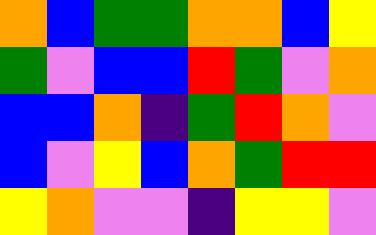[["orange", "blue", "green", "green", "orange", "orange", "blue", "yellow"], ["green", "violet", "blue", "blue", "red", "green", "violet", "orange"], ["blue", "blue", "orange", "indigo", "green", "red", "orange", "violet"], ["blue", "violet", "yellow", "blue", "orange", "green", "red", "red"], ["yellow", "orange", "violet", "violet", "indigo", "yellow", "yellow", "violet"]]